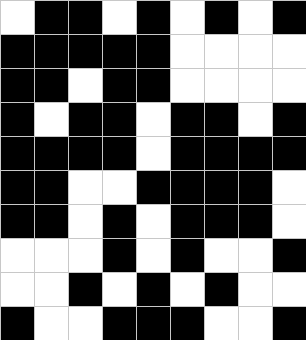[["white", "black", "black", "white", "black", "white", "black", "white", "black"], ["black", "black", "black", "black", "black", "white", "white", "white", "white"], ["black", "black", "white", "black", "black", "white", "white", "white", "white"], ["black", "white", "black", "black", "white", "black", "black", "white", "black"], ["black", "black", "black", "black", "white", "black", "black", "black", "black"], ["black", "black", "white", "white", "black", "black", "black", "black", "white"], ["black", "black", "white", "black", "white", "black", "black", "black", "white"], ["white", "white", "white", "black", "white", "black", "white", "white", "black"], ["white", "white", "black", "white", "black", "white", "black", "white", "white"], ["black", "white", "white", "black", "black", "black", "white", "white", "black"]]